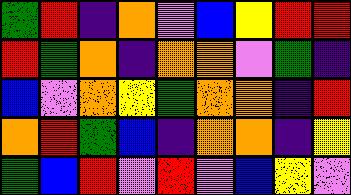[["green", "red", "indigo", "orange", "violet", "blue", "yellow", "red", "red"], ["red", "green", "orange", "indigo", "orange", "orange", "violet", "green", "indigo"], ["blue", "violet", "orange", "yellow", "green", "orange", "orange", "indigo", "red"], ["orange", "red", "green", "blue", "indigo", "orange", "orange", "indigo", "yellow"], ["green", "blue", "red", "violet", "red", "violet", "blue", "yellow", "violet"]]